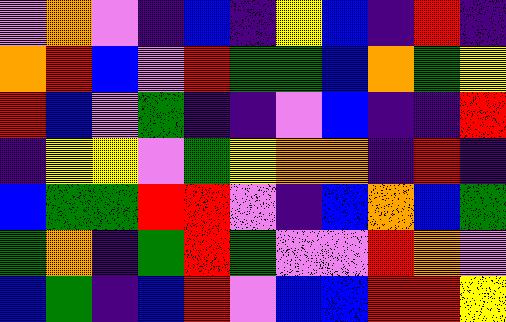[["violet", "orange", "violet", "indigo", "blue", "indigo", "yellow", "blue", "indigo", "red", "indigo"], ["orange", "red", "blue", "violet", "red", "green", "green", "blue", "orange", "green", "yellow"], ["red", "blue", "violet", "green", "indigo", "indigo", "violet", "blue", "indigo", "indigo", "red"], ["indigo", "yellow", "yellow", "violet", "green", "yellow", "orange", "orange", "indigo", "red", "indigo"], ["blue", "green", "green", "red", "red", "violet", "indigo", "blue", "orange", "blue", "green"], ["green", "orange", "indigo", "green", "red", "green", "violet", "violet", "red", "orange", "violet"], ["blue", "green", "indigo", "blue", "red", "violet", "blue", "blue", "red", "red", "yellow"]]